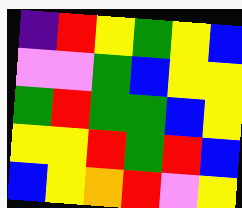[["indigo", "red", "yellow", "green", "yellow", "blue"], ["violet", "violet", "green", "blue", "yellow", "yellow"], ["green", "red", "green", "green", "blue", "yellow"], ["yellow", "yellow", "red", "green", "red", "blue"], ["blue", "yellow", "orange", "red", "violet", "yellow"]]